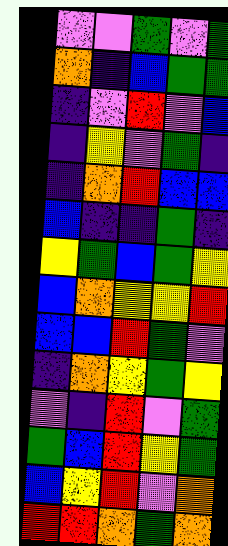[["violet", "violet", "green", "violet", "green"], ["orange", "indigo", "blue", "green", "green"], ["indigo", "violet", "red", "violet", "blue"], ["indigo", "yellow", "violet", "green", "indigo"], ["indigo", "orange", "red", "blue", "blue"], ["blue", "indigo", "indigo", "green", "indigo"], ["yellow", "green", "blue", "green", "yellow"], ["blue", "orange", "yellow", "yellow", "red"], ["blue", "blue", "red", "green", "violet"], ["indigo", "orange", "yellow", "green", "yellow"], ["violet", "indigo", "red", "violet", "green"], ["green", "blue", "red", "yellow", "green"], ["blue", "yellow", "red", "violet", "orange"], ["red", "red", "orange", "green", "orange"]]